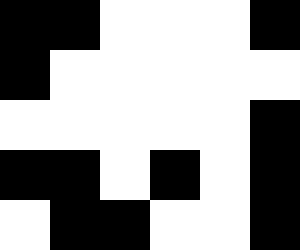[["black", "black", "white", "white", "white", "black"], ["black", "white", "white", "white", "white", "white"], ["white", "white", "white", "white", "white", "black"], ["black", "black", "white", "black", "white", "black"], ["white", "black", "black", "white", "white", "black"]]